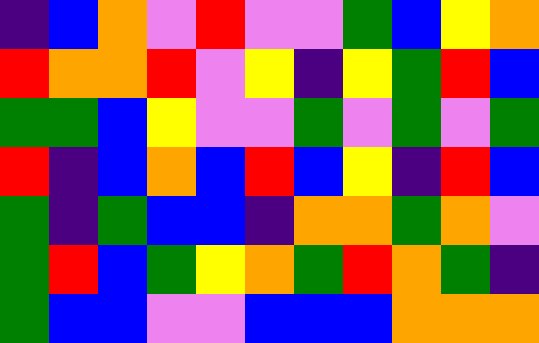[["indigo", "blue", "orange", "violet", "red", "violet", "violet", "green", "blue", "yellow", "orange"], ["red", "orange", "orange", "red", "violet", "yellow", "indigo", "yellow", "green", "red", "blue"], ["green", "green", "blue", "yellow", "violet", "violet", "green", "violet", "green", "violet", "green"], ["red", "indigo", "blue", "orange", "blue", "red", "blue", "yellow", "indigo", "red", "blue"], ["green", "indigo", "green", "blue", "blue", "indigo", "orange", "orange", "green", "orange", "violet"], ["green", "red", "blue", "green", "yellow", "orange", "green", "red", "orange", "green", "indigo"], ["green", "blue", "blue", "violet", "violet", "blue", "blue", "blue", "orange", "orange", "orange"]]